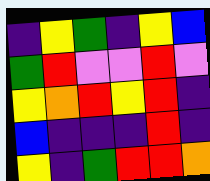[["indigo", "yellow", "green", "indigo", "yellow", "blue"], ["green", "red", "violet", "violet", "red", "violet"], ["yellow", "orange", "red", "yellow", "red", "indigo"], ["blue", "indigo", "indigo", "indigo", "red", "indigo"], ["yellow", "indigo", "green", "red", "red", "orange"]]